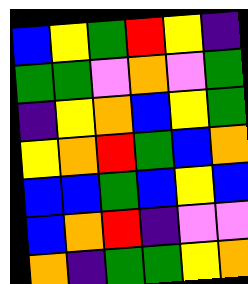[["blue", "yellow", "green", "red", "yellow", "indigo"], ["green", "green", "violet", "orange", "violet", "green"], ["indigo", "yellow", "orange", "blue", "yellow", "green"], ["yellow", "orange", "red", "green", "blue", "orange"], ["blue", "blue", "green", "blue", "yellow", "blue"], ["blue", "orange", "red", "indigo", "violet", "violet"], ["orange", "indigo", "green", "green", "yellow", "orange"]]